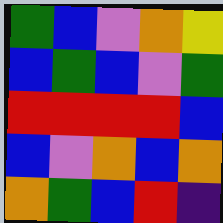[["green", "blue", "violet", "orange", "yellow"], ["blue", "green", "blue", "violet", "green"], ["red", "red", "red", "red", "blue"], ["blue", "violet", "orange", "blue", "orange"], ["orange", "green", "blue", "red", "indigo"]]